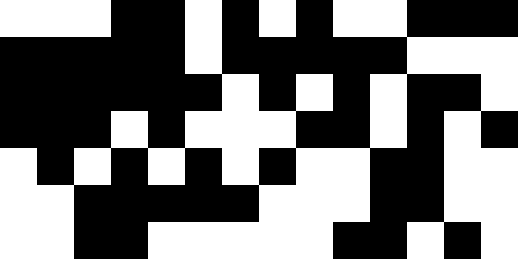[["white", "white", "white", "black", "black", "white", "black", "white", "black", "white", "white", "black", "black", "black"], ["black", "black", "black", "black", "black", "white", "black", "black", "black", "black", "black", "white", "white", "white"], ["black", "black", "black", "black", "black", "black", "white", "black", "white", "black", "white", "black", "black", "white"], ["black", "black", "black", "white", "black", "white", "white", "white", "black", "black", "white", "black", "white", "black"], ["white", "black", "white", "black", "white", "black", "white", "black", "white", "white", "black", "black", "white", "white"], ["white", "white", "black", "black", "black", "black", "black", "white", "white", "white", "black", "black", "white", "white"], ["white", "white", "black", "black", "white", "white", "white", "white", "white", "black", "black", "white", "black", "white"]]